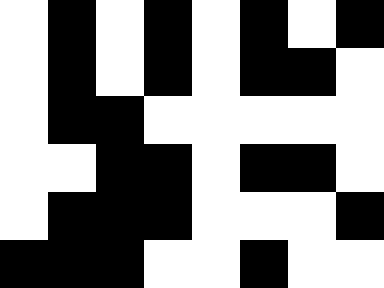[["white", "black", "white", "black", "white", "black", "white", "black"], ["white", "black", "white", "black", "white", "black", "black", "white"], ["white", "black", "black", "white", "white", "white", "white", "white"], ["white", "white", "black", "black", "white", "black", "black", "white"], ["white", "black", "black", "black", "white", "white", "white", "black"], ["black", "black", "black", "white", "white", "black", "white", "white"]]